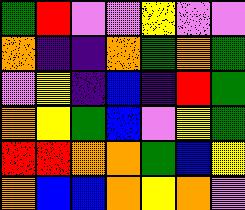[["green", "red", "violet", "violet", "yellow", "violet", "violet"], ["orange", "indigo", "indigo", "orange", "green", "orange", "green"], ["violet", "yellow", "indigo", "blue", "indigo", "red", "green"], ["orange", "yellow", "green", "blue", "violet", "yellow", "green"], ["red", "red", "orange", "orange", "green", "blue", "yellow"], ["orange", "blue", "blue", "orange", "yellow", "orange", "violet"]]